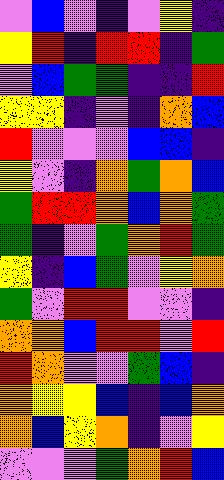[["violet", "blue", "violet", "indigo", "violet", "yellow", "indigo"], ["yellow", "red", "indigo", "red", "red", "indigo", "green"], ["violet", "blue", "green", "green", "indigo", "indigo", "red"], ["yellow", "yellow", "indigo", "violet", "indigo", "orange", "blue"], ["red", "violet", "violet", "violet", "blue", "blue", "indigo"], ["yellow", "violet", "indigo", "orange", "green", "orange", "blue"], ["green", "red", "red", "orange", "blue", "orange", "green"], ["green", "indigo", "violet", "green", "orange", "red", "green"], ["yellow", "indigo", "blue", "green", "violet", "yellow", "orange"], ["green", "violet", "red", "red", "violet", "violet", "indigo"], ["orange", "orange", "blue", "red", "red", "violet", "red"], ["red", "orange", "violet", "violet", "green", "blue", "indigo"], ["orange", "yellow", "yellow", "blue", "indigo", "blue", "orange"], ["orange", "blue", "yellow", "orange", "indigo", "violet", "yellow"], ["violet", "violet", "violet", "green", "orange", "red", "blue"]]